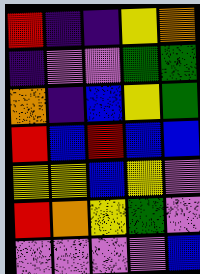[["red", "indigo", "indigo", "yellow", "orange"], ["indigo", "violet", "violet", "green", "green"], ["orange", "indigo", "blue", "yellow", "green"], ["red", "blue", "red", "blue", "blue"], ["yellow", "yellow", "blue", "yellow", "violet"], ["red", "orange", "yellow", "green", "violet"], ["violet", "violet", "violet", "violet", "blue"]]